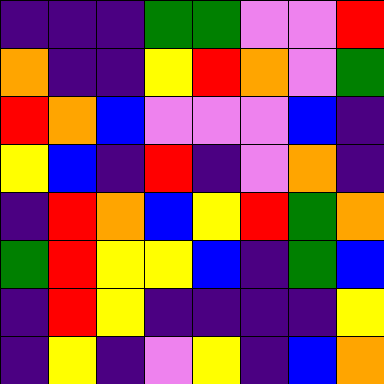[["indigo", "indigo", "indigo", "green", "green", "violet", "violet", "red"], ["orange", "indigo", "indigo", "yellow", "red", "orange", "violet", "green"], ["red", "orange", "blue", "violet", "violet", "violet", "blue", "indigo"], ["yellow", "blue", "indigo", "red", "indigo", "violet", "orange", "indigo"], ["indigo", "red", "orange", "blue", "yellow", "red", "green", "orange"], ["green", "red", "yellow", "yellow", "blue", "indigo", "green", "blue"], ["indigo", "red", "yellow", "indigo", "indigo", "indigo", "indigo", "yellow"], ["indigo", "yellow", "indigo", "violet", "yellow", "indigo", "blue", "orange"]]